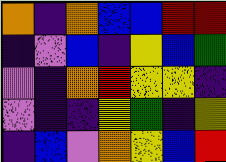[["orange", "indigo", "orange", "blue", "blue", "red", "red"], ["indigo", "violet", "blue", "indigo", "yellow", "blue", "green"], ["violet", "indigo", "orange", "red", "yellow", "yellow", "indigo"], ["violet", "indigo", "indigo", "yellow", "green", "indigo", "yellow"], ["indigo", "blue", "violet", "orange", "yellow", "blue", "red"]]